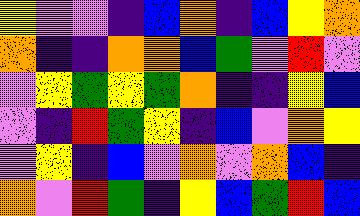[["yellow", "violet", "violet", "indigo", "blue", "orange", "indigo", "blue", "yellow", "orange"], ["orange", "indigo", "indigo", "orange", "orange", "blue", "green", "violet", "red", "violet"], ["violet", "yellow", "green", "yellow", "green", "orange", "indigo", "indigo", "yellow", "blue"], ["violet", "indigo", "red", "green", "yellow", "indigo", "blue", "violet", "orange", "yellow"], ["violet", "yellow", "indigo", "blue", "violet", "orange", "violet", "orange", "blue", "indigo"], ["orange", "violet", "red", "green", "indigo", "yellow", "blue", "green", "red", "blue"]]